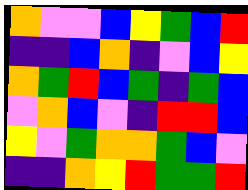[["orange", "violet", "violet", "blue", "yellow", "green", "blue", "red"], ["indigo", "indigo", "blue", "orange", "indigo", "violet", "blue", "yellow"], ["orange", "green", "red", "blue", "green", "indigo", "green", "blue"], ["violet", "orange", "blue", "violet", "indigo", "red", "red", "blue"], ["yellow", "violet", "green", "orange", "orange", "green", "blue", "violet"], ["indigo", "indigo", "orange", "yellow", "red", "green", "green", "red"]]